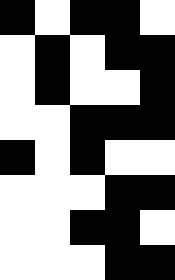[["black", "white", "black", "black", "white"], ["white", "black", "white", "black", "black"], ["white", "black", "white", "white", "black"], ["white", "white", "black", "black", "black"], ["black", "white", "black", "white", "white"], ["white", "white", "white", "black", "black"], ["white", "white", "black", "black", "white"], ["white", "white", "white", "black", "black"]]